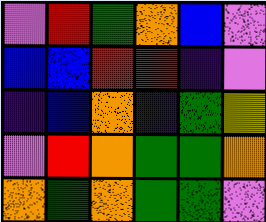[["violet", "red", "green", "orange", "blue", "violet"], ["blue", "blue", "red", "red", "indigo", "violet"], ["indigo", "blue", "orange", "indigo", "green", "yellow"], ["violet", "red", "orange", "green", "green", "orange"], ["orange", "green", "orange", "green", "green", "violet"]]